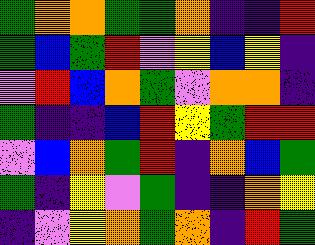[["green", "orange", "orange", "green", "green", "orange", "indigo", "indigo", "red"], ["green", "blue", "green", "red", "violet", "yellow", "blue", "yellow", "indigo"], ["violet", "red", "blue", "orange", "green", "violet", "orange", "orange", "indigo"], ["green", "indigo", "indigo", "blue", "red", "yellow", "green", "red", "red"], ["violet", "blue", "orange", "green", "red", "indigo", "orange", "blue", "green"], ["green", "indigo", "yellow", "violet", "green", "indigo", "indigo", "orange", "yellow"], ["indigo", "violet", "yellow", "orange", "green", "orange", "indigo", "red", "green"]]